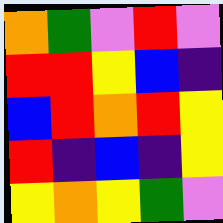[["orange", "green", "violet", "red", "violet"], ["red", "red", "yellow", "blue", "indigo"], ["blue", "red", "orange", "red", "yellow"], ["red", "indigo", "blue", "indigo", "yellow"], ["yellow", "orange", "yellow", "green", "violet"]]